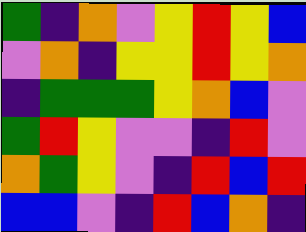[["green", "indigo", "orange", "violet", "yellow", "red", "yellow", "blue"], ["violet", "orange", "indigo", "yellow", "yellow", "red", "yellow", "orange"], ["indigo", "green", "green", "green", "yellow", "orange", "blue", "violet"], ["green", "red", "yellow", "violet", "violet", "indigo", "red", "violet"], ["orange", "green", "yellow", "violet", "indigo", "red", "blue", "red"], ["blue", "blue", "violet", "indigo", "red", "blue", "orange", "indigo"]]